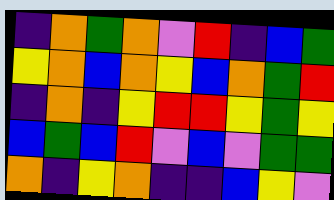[["indigo", "orange", "green", "orange", "violet", "red", "indigo", "blue", "green"], ["yellow", "orange", "blue", "orange", "yellow", "blue", "orange", "green", "red"], ["indigo", "orange", "indigo", "yellow", "red", "red", "yellow", "green", "yellow"], ["blue", "green", "blue", "red", "violet", "blue", "violet", "green", "green"], ["orange", "indigo", "yellow", "orange", "indigo", "indigo", "blue", "yellow", "violet"]]